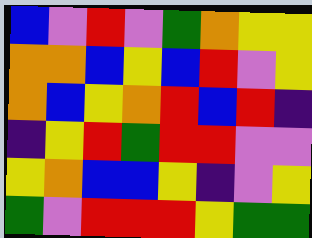[["blue", "violet", "red", "violet", "green", "orange", "yellow", "yellow"], ["orange", "orange", "blue", "yellow", "blue", "red", "violet", "yellow"], ["orange", "blue", "yellow", "orange", "red", "blue", "red", "indigo"], ["indigo", "yellow", "red", "green", "red", "red", "violet", "violet"], ["yellow", "orange", "blue", "blue", "yellow", "indigo", "violet", "yellow"], ["green", "violet", "red", "red", "red", "yellow", "green", "green"]]